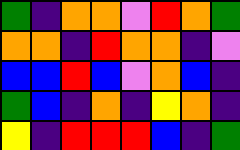[["green", "indigo", "orange", "orange", "violet", "red", "orange", "green"], ["orange", "orange", "indigo", "red", "orange", "orange", "indigo", "violet"], ["blue", "blue", "red", "blue", "violet", "orange", "blue", "indigo"], ["green", "blue", "indigo", "orange", "indigo", "yellow", "orange", "indigo"], ["yellow", "indigo", "red", "red", "red", "blue", "indigo", "green"]]